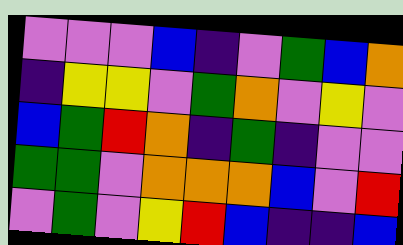[["violet", "violet", "violet", "blue", "indigo", "violet", "green", "blue", "orange"], ["indigo", "yellow", "yellow", "violet", "green", "orange", "violet", "yellow", "violet"], ["blue", "green", "red", "orange", "indigo", "green", "indigo", "violet", "violet"], ["green", "green", "violet", "orange", "orange", "orange", "blue", "violet", "red"], ["violet", "green", "violet", "yellow", "red", "blue", "indigo", "indigo", "blue"]]